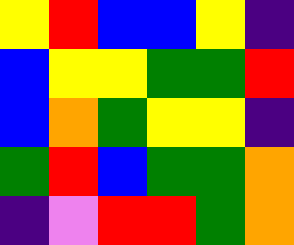[["yellow", "red", "blue", "blue", "yellow", "indigo"], ["blue", "yellow", "yellow", "green", "green", "red"], ["blue", "orange", "green", "yellow", "yellow", "indigo"], ["green", "red", "blue", "green", "green", "orange"], ["indigo", "violet", "red", "red", "green", "orange"]]